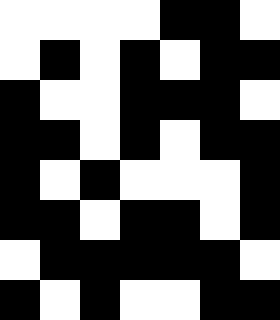[["white", "white", "white", "white", "black", "black", "white"], ["white", "black", "white", "black", "white", "black", "black"], ["black", "white", "white", "black", "black", "black", "white"], ["black", "black", "white", "black", "white", "black", "black"], ["black", "white", "black", "white", "white", "white", "black"], ["black", "black", "white", "black", "black", "white", "black"], ["white", "black", "black", "black", "black", "black", "white"], ["black", "white", "black", "white", "white", "black", "black"]]